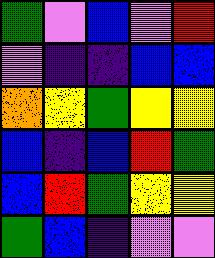[["green", "violet", "blue", "violet", "red"], ["violet", "indigo", "indigo", "blue", "blue"], ["orange", "yellow", "green", "yellow", "yellow"], ["blue", "indigo", "blue", "red", "green"], ["blue", "red", "green", "yellow", "yellow"], ["green", "blue", "indigo", "violet", "violet"]]